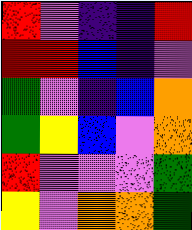[["red", "violet", "indigo", "indigo", "red"], ["red", "red", "blue", "indigo", "violet"], ["green", "violet", "indigo", "blue", "orange"], ["green", "yellow", "blue", "violet", "orange"], ["red", "violet", "violet", "violet", "green"], ["yellow", "violet", "orange", "orange", "green"]]